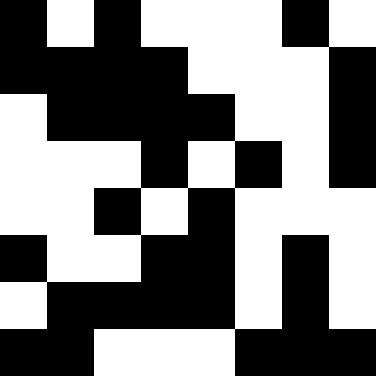[["black", "white", "black", "white", "white", "white", "black", "white"], ["black", "black", "black", "black", "white", "white", "white", "black"], ["white", "black", "black", "black", "black", "white", "white", "black"], ["white", "white", "white", "black", "white", "black", "white", "black"], ["white", "white", "black", "white", "black", "white", "white", "white"], ["black", "white", "white", "black", "black", "white", "black", "white"], ["white", "black", "black", "black", "black", "white", "black", "white"], ["black", "black", "white", "white", "white", "black", "black", "black"]]